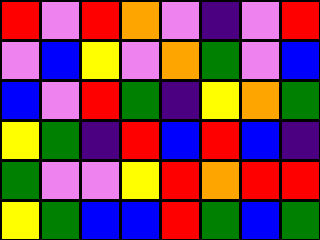[["red", "violet", "red", "orange", "violet", "indigo", "violet", "red"], ["violet", "blue", "yellow", "violet", "orange", "green", "violet", "blue"], ["blue", "violet", "red", "green", "indigo", "yellow", "orange", "green"], ["yellow", "green", "indigo", "red", "blue", "red", "blue", "indigo"], ["green", "violet", "violet", "yellow", "red", "orange", "red", "red"], ["yellow", "green", "blue", "blue", "red", "green", "blue", "green"]]